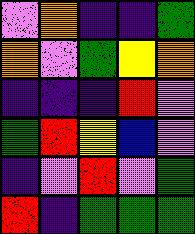[["violet", "orange", "indigo", "indigo", "green"], ["orange", "violet", "green", "yellow", "orange"], ["indigo", "indigo", "indigo", "red", "violet"], ["green", "red", "yellow", "blue", "violet"], ["indigo", "violet", "red", "violet", "green"], ["red", "indigo", "green", "green", "green"]]